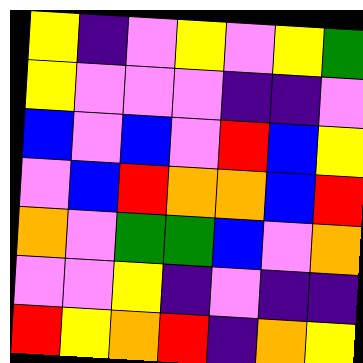[["yellow", "indigo", "violet", "yellow", "violet", "yellow", "green"], ["yellow", "violet", "violet", "violet", "indigo", "indigo", "violet"], ["blue", "violet", "blue", "violet", "red", "blue", "yellow"], ["violet", "blue", "red", "orange", "orange", "blue", "red"], ["orange", "violet", "green", "green", "blue", "violet", "orange"], ["violet", "violet", "yellow", "indigo", "violet", "indigo", "indigo"], ["red", "yellow", "orange", "red", "indigo", "orange", "yellow"]]